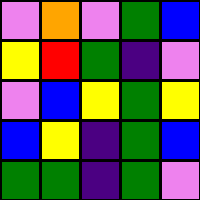[["violet", "orange", "violet", "green", "blue"], ["yellow", "red", "green", "indigo", "violet"], ["violet", "blue", "yellow", "green", "yellow"], ["blue", "yellow", "indigo", "green", "blue"], ["green", "green", "indigo", "green", "violet"]]